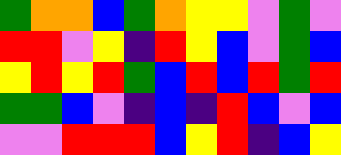[["green", "orange", "orange", "blue", "green", "orange", "yellow", "yellow", "violet", "green", "violet"], ["red", "red", "violet", "yellow", "indigo", "red", "yellow", "blue", "violet", "green", "blue"], ["yellow", "red", "yellow", "red", "green", "blue", "red", "blue", "red", "green", "red"], ["green", "green", "blue", "violet", "indigo", "blue", "indigo", "red", "blue", "violet", "blue"], ["violet", "violet", "red", "red", "red", "blue", "yellow", "red", "indigo", "blue", "yellow"]]